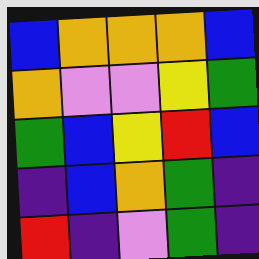[["blue", "orange", "orange", "orange", "blue"], ["orange", "violet", "violet", "yellow", "green"], ["green", "blue", "yellow", "red", "blue"], ["indigo", "blue", "orange", "green", "indigo"], ["red", "indigo", "violet", "green", "indigo"]]